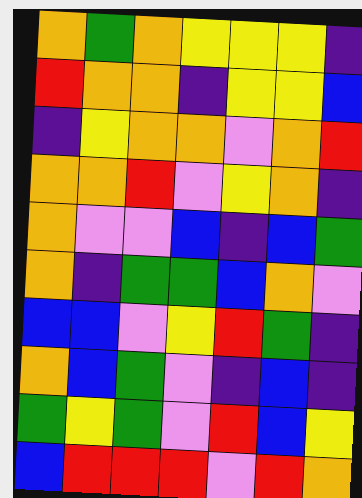[["orange", "green", "orange", "yellow", "yellow", "yellow", "indigo"], ["red", "orange", "orange", "indigo", "yellow", "yellow", "blue"], ["indigo", "yellow", "orange", "orange", "violet", "orange", "red"], ["orange", "orange", "red", "violet", "yellow", "orange", "indigo"], ["orange", "violet", "violet", "blue", "indigo", "blue", "green"], ["orange", "indigo", "green", "green", "blue", "orange", "violet"], ["blue", "blue", "violet", "yellow", "red", "green", "indigo"], ["orange", "blue", "green", "violet", "indigo", "blue", "indigo"], ["green", "yellow", "green", "violet", "red", "blue", "yellow"], ["blue", "red", "red", "red", "violet", "red", "orange"]]